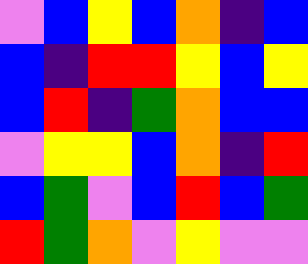[["violet", "blue", "yellow", "blue", "orange", "indigo", "blue"], ["blue", "indigo", "red", "red", "yellow", "blue", "yellow"], ["blue", "red", "indigo", "green", "orange", "blue", "blue"], ["violet", "yellow", "yellow", "blue", "orange", "indigo", "red"], ["blue", "green", "violet", "blue", "red", "blue", "green"], ["red", "green", "orange", "violet", "yellow", "violet", "violet"]]